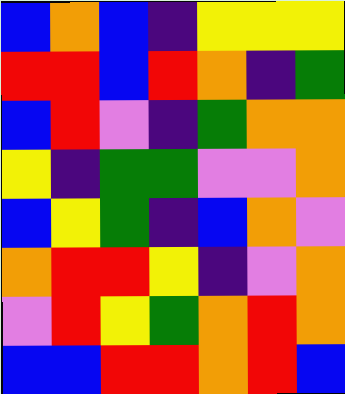[["blue", "orange", "blue", "indigo", "yellow", "yellow", "yellow"], ["red", "red", "blue", "red", "orange", "indigo", "green"], ["blue", "red", "violet", "indigo", "green", "orange", "orange"], ["yellow", "indigo", "green", "green", "violet", "violet", "orange"], ["blue", "yellow", "green", "indigo", "blue", "orange", "violet"], ["orange", "red", "red", "yellow", "indigo", "violet", "orange"], ["violet", "red", "yellow", "green", "orange", "red", "orange"], ["blue", "blue", "red", "red", "orange", "red", "blue"]]